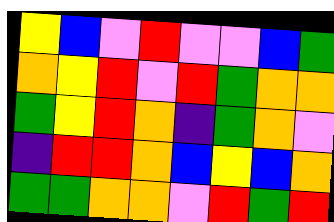[["yellow", "blue", "violet", "red", "violet", "violet", "blue", "green"], ["orange", "yellow", "red", "violet", "red", "green", "orange", "orange"], ["green", "yellow", "red", "orange", "indigo", "green", "orange", "violet"], ["indigo", "red", "red", "orange", "blue", "yellow", "blue", "orange"], ["green", "green", "orange", "orange", "violet", "red", "green", "red"]]